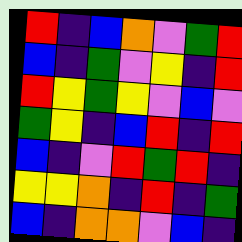[["red", "indigo", "blue", "orange", "violet", "green", "red"], ["blue", "indigo", "green", "violet", "yellow", "indigo", "red"], ["red", "yellow", "green", "yellow", "violet", "blue", "violet"], ["green", "yellow", "indigo", "blue", "red", "indigo", "red"], ["blue", "indigo", "violet", "red", "green", "red", "indigo"], ["yellow", "yellow", "orange", "indigo", "red", "indigo", "green"], ["blue", "indigo", "orange", "orange", "violet", "blue", "indigo"]]